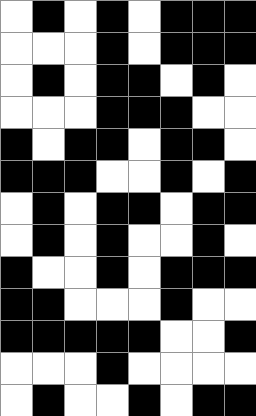[["white", "black", "white", "black", "white", "black", "black", "black"], ["white", "white", "white", "black", "white", "black", "black", "black"], ["white", "black", "white", "black", "black", "white", "black", "white"], ["white", "white", "white", "black", "black", "black", "white", "white"], ["black", "white", "black", "black", "white", "black", "black", "white"], ["black", "black", "black", "white", "white", "black", "white", "black"], ["white", "black", "white", "black", "black", "white", "black", "black"], ["white", "black", "white", "black", "white", "white", "black", "white"], ["black", "white", "white", "black", "white", "black", "black", "black"], ["black", "black", "white", "white", "white", "black", "white", "white"], ["black", "black", "black", "black", "black", "white", "white", "black"], ["white", "white", "white", "black", "white", "white", "white", "white"], ["white", "black", "white", "white", "black", "white", "black", "black"]]